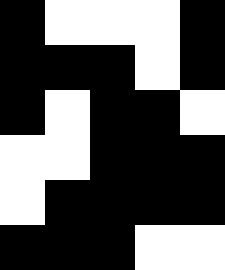[["black", "white", "white", "white", "black"], ["black", "black", "black", "white", "black"], ["black", "white", "black", "black", "white"], ["white", "white", "black", "black", "black"], ["white", "black", "black", "black", "black"], ["black", "black", "black", "white", "white"]]